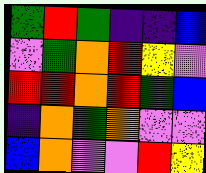[["green", "red", "green", "indigo", "indigo", "blue"], ["violet", "green", "orange", "red", "yellow", "violet"], ["red", "red", "orange", "red", "green", "blue"], ["indigo", "orange", "green", "orange", "violet", "violet"], ["blue", "orange", "violet", "violet", "red", "yellow"]]